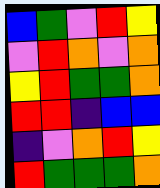[["blue", "green", "violet", "red", "yellow"], ["violet", "red", "orange", "violet", "orange"], ["yellow", "red", "green", "green", "orange"], ["red", "red", "indigo", "blue", "blue"], ["indigo", "violet", "orange", "red", "yellow"], ["red", "green", "green", "green", "orange"]]